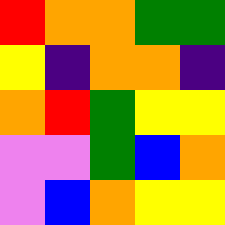[["red", "orange", "orange", "green", "green"], ["yellow", "indigo", "orange", "orange", "indigo"], ["orange", "red", "green", "yellow", "yellow"], ["violet", "violet", "green", "blue", "orange"], ["violet", "blue", "orange", "yellow", "yellow"]]